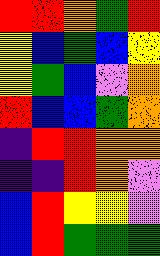[["red", "red", "orange", "green", "red"], ["yellow", "blue", "green", "blue", "yellow"], ["yellow", "green", "blue", "violet", "orange"], ["red", "blue", "blue", "green", "orange"], ["indigo", "red", "red", "orange", "orange"], ["indigo", "indigo", "red", "orange", "violet"], ["blue", "red", "yellow", "yellow", "violet"], ["blue", "red", "green", "green", "green"]]